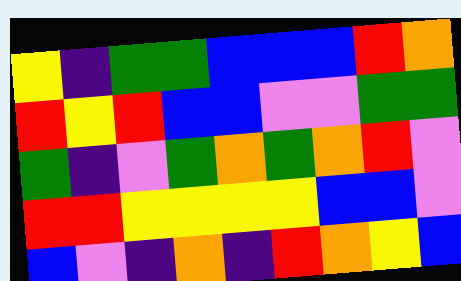[["yellow", "indigo", "green", "green", "blue", "blue", "blue", "red", "orange"], ["red", "yellow", "red", "blue", "blue", "violet", "violet", "green", "green"], ["green", "indigo", "violet", "green", "orange", "green", "orange", "red", "violet"], ["red", "red", "yellow", "yellow", "yellow", "yellow", "blue", "blue", "violet"], ["blue", "violet", "indigo", "orange", "indigo", "red", "orange", "yellow", "blue"]]